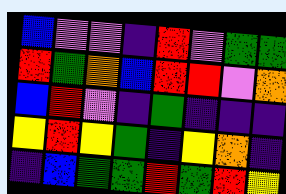[["blue", "violet", "violet", "indigo", "red", "violet", "green", "green"], ["red", "green", "orange", "blue", "red", "red", "violet", "orange"], ["blue", "red", "violet", "indigo", "green", "indigo", "indigo", "indigo"], ["yellow", "red", "yellow", "green", "indigo", "yellow", "orange", "indigo"], ["indigo", "blue", "green", "green", "red", "green", "red", "yellow"]]